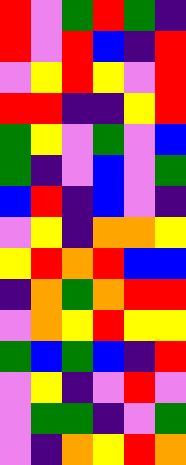[["red", "violet", "green", "red", "green", "indigo"], ["red", "violet", "red", "blue", "indigo", "red"], ["violet", "yellow", "red", "yellow", "violet", "red"], ["red", "red", "indigo", "indigo", "yellow", "red"], ["green", "yellow", "violet", "green", "violet", "blue"], ["green", "indigo", "violet", "blue", "violet", "green"], ["blue", "red", "indigo", "blue", "violet", "indigo"], ["violet", "yellow", "indigo", "orange", "orange", "yellow"], ["yellow", "red", "orange", "red", "blue", "blue"], ["indigo", "orange", "green", "orange", "red", "red"], ["violet", "orange", "yellow", "red", "yellow", "yellow"], ["green", "blue", "green", "blue", "indigo", "red"], ["violet", "yellow", "indigo", "violet", "red", "violet"], ["violet", "green", "green", "indigo", "violet", "green"], ["violet", "indigo", "orange", "yellow", "red", "orange"]]